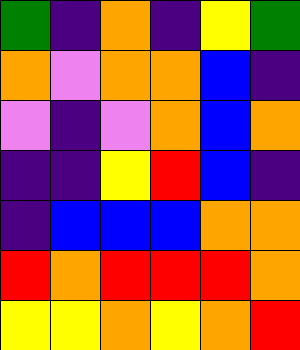[["green", "indigo", "orange", "indigo", "yellow", "green"], ["orange", "violet", "orange", "orange", "blue", "indigo"], ["violet", "indigo", "violet", "orange", "blue", "orange"], ["indigo", "indigo", "yellow", "red", "blue", "indigo"], ["indigo", "blue", "blue", "blue", "orange", "orange"], ["red", "orange", "red", "red", "red", "orange"], ["yellow", "yellow", "orange", "yellow", "orange", "red"]]